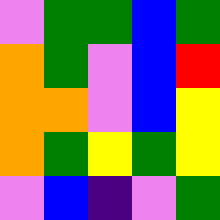[["violet", "green", "green", "blue", "green"], ["orange", "green", "violet", "blue", "red"], ["orange", "orange", "violet", "blue", "yellow"], ["orange", "green", "yellow", "green", "yellow"], ["violet", "blue", "indigo", "violet", "green"]]